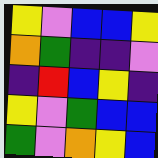[["yellow", "violet", "blue", "blue", "yellow"], ["orange", "green", "indigo", "indigo", "violet"], ["indigo", "red", "blue", "yellow", "indigo"], ["yellow", "violet", "green", "blue", "blue"], ["green", "violet", "orange", "yellow", "blue"]]